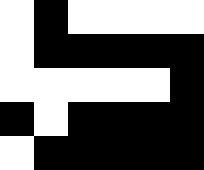[["white", "black", "white", "white", "white", "white"], ["white", "black", "black", "black", "black", "black"], ["white", "white", "white", "white", "white", "black"], ["black", "white", "black", "black", "black", "black"], ["white", "black", "black", "black", "black", "black"]]